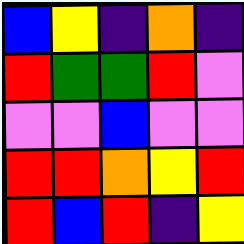[["blue", "yellow", "indigo", "orange", "indigo"], ["red", "green", "green", "red", "violet"], ["violet", "violet", "blue", "violet", "violet"], ["red", "red", "orange", "yellow", "red"], ["red", "blue", "red", "indigo", "yellow"]]